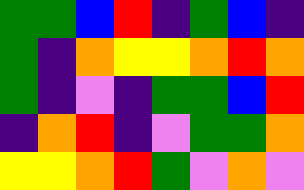[["green", "green", "blue", "red", "indigo", "green", "blue", "indigo"], ["green", "indigo", "orange", "yellow", "yellow", "orange", "red", "orange"], ["green", "indigo", "violet", "indigo", "green", "green", "blue", "red"], ["indigo", "orange", "red", "indigo", "violet", "green", "green", "orange"], ["yellow", "yellow", "orange", "red", "green", "violet", "orange", "violet"]]